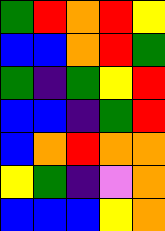[["green", "red", "orange", "red", "yellow"], ["blue", "blue", "orange", "red", "green"], ["green", "indigo", "green", "yellow", "red"], ["blue", "blue", "indigo", "green", "red"], ["blue", "orange", "red", "orange", "orange"], ["yellow", "green", "indigo", "violet", "orange"], ["blue", "blue", "blue", "yellow", "orange"]]